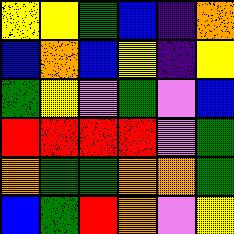[["yellow", "yellow", "green", "blue", "indigo", "orange"], ["blue", "orange", "blue", "yellow", "indigo", "yellow"], ["green", "yellow", "violet", "green", "violet", "blue"], ["red", "red", "red", "red", "violet", "green"], ["orange", "green", "green", "orange", "orange", "green"], ["blue", "green", "red", "orange", "violet", "yellow"]]